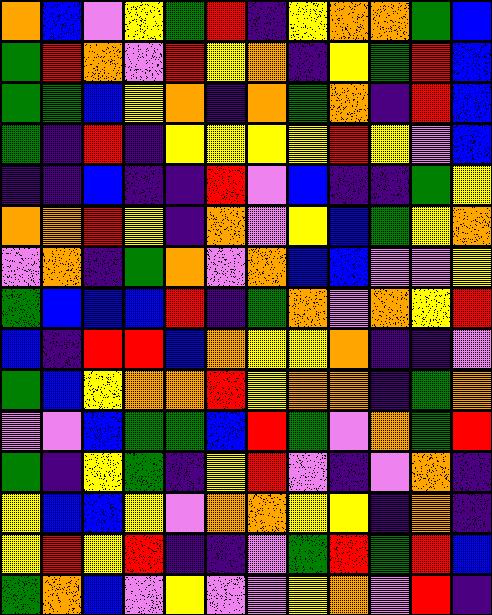[["orange", "blue", "violet", "yellow", "green", "red", "indigo", "yellow", "orange", "orange", "green", "blue"], ["green", "red", "orange", "violet", "red", "yellow", "orange", "indigo", "yellow", "green", "red", "blue"], ["green", "green", "blue", "yellow", "orange", "indigo", "orange", "green", "orange", "indigo", "red", "blue"], ["green", "indigo", "red", "indigo", "yellow", "yellow", "yellow", "yellow", "red", "yellow", "violet", "blue"], ["indigo", "indigo", "blue", "indigo", "indigo", "red", "violet", "blue", "indigo", "indigo", "green", "yellow"], ["orange", "orange", "red", "yellow", "indigo", "orange", "violet", "yellow", "blue", "green", "yellow", "orange"], ["violet", "orange", "indigo", "green", "orange", "violet", "orange", "blue", "blue", "violet", "violet", "yellow"], ["green", "blue", "blue", "blue", "red", "indigo", "green", "orange", "violet", "orange", "yellow", "red"], ["blue", "indigo", "red", "red", "blue", "orange", "yellow", "yellow", "orange", "indigo", "indigo", "violet"], ["green", "blue", "yellow", "orange", "orange", "red", "yellow", "orange", "orange", "indigo", "green", "orange"], ["violet", "violet", "blue", "green", "green", "blue", "red", "green", "violet", "orange", "green", "red"], ["green", "indigo", "yellow", "green", "indigo", "yellow", "red", "violet", "indigo", "violet", "orange", "indigo"], ["yellow", "blue", "blue", "yellow", "violet", "orange", "orange", "yellow", "yellow", "indigo", "orange", "indigo"], ["yellow", "red", "yellow", "red", "indigo", "indigo", "violet", "green", "red", "green", "red", "blue"], ["green", "orange", "blue", "violet", "yellow", "violet", "violet", "yellow", "orange", "violet", "red", "indigo"]]